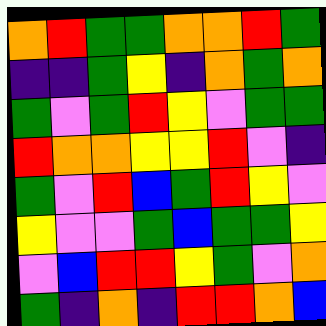[["orange", "red", "green", "green", "orange", "orange", "red", "green"], ["indigo", "indigo", "green", "yellow", "indigo", "orange", "green", "orange"], ["green", "violet", "green", "red", "yellow", "violet", "green", "green"], ["red", "orange", "orange", "yellow", "yellow", "red", "violet", "indigo"], ["green", "violet", "red", "blue", "green", "red", "yellow", "violet"], ["yellow", "violet", "violet", "green", "blue", "green", "green", "yellow"], ["violet", "blue", "red", "red", "yellow", "green", "violet", "orange"], ["green", "indigo", "orange", "indigo", "red", "red", "orange", "blue"]]